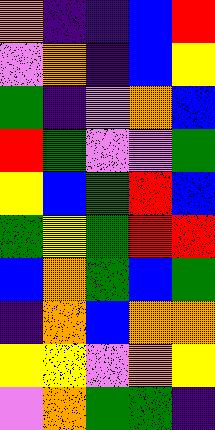[["orange", "indigo", "indigo", "blue", "red"], ["violet", "orange", "indigo", "blue", "yellow"], ["green", "indigo", "violet", "orange", "blue"], ["red", "green", "violet", "violet", "green"], ["yellow", "blue", "green", "red", "blue"], ["green", "yellow", "green", "red", "red"], ["blue", "orange", "green", "blue", "green"], ["indigo", "orange", "blue", "orange", "orange"], ["yellow", "yellow", "violet", "orange", "yellow"], ["violet", "orange", "green", "green", "indigo"]]